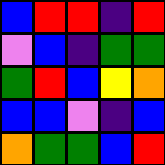[["blue", "red", "red", "indigo", "red"], ["violet", "blue", "indigo", "green", "green"], ["green", "red", "blue", "yellow", "orange"], ["blue", "blue", "violet", "indigo", "blue"], ["orange", "green", "green", "blue", "red"]]